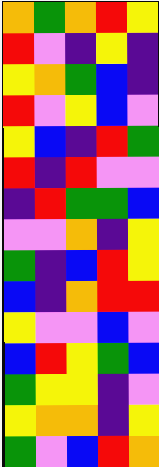[["orange", "green", "orange", "red", "yellow"], ["red", "violet", "indigo", "yellow", "indigo"], ["yellow", "orange", "green", "blue", "indigo"], ["red", "violet", "yellow", "blue", "violet"], ["yellow", "blue", "indigo", "red", "green"], ["red", "indigo", "red", "violet", "violet"], ["indigo", "red", "green", "green", "blue"], ["violet", "violet", "orange", "indigo", "yellow"], ["green", "indigo", "blue", "red", "yellow"], ["blue", "indigo", "orange", "red", "red"], ["yellow", "violet", "violet", "blue", "violet"], ["blue", "red", "yellow", "green", "blue"], ["green", "yellow", "yellow", "indigo", "violet"], ["yellow", "orange", "orange", "indigo", "yellow"], ["green", "violet", "blue", "red", "orange"]]